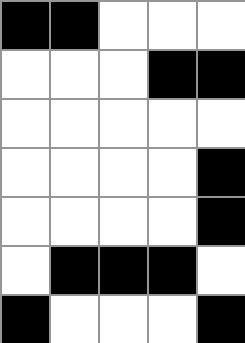[["black", "black", "white", "white", "white"], ["white", "white", "white", "black", "black"], ["white", "white", "white", "white", "white"], ["white", "white", "white", "white", "black"], ["white", "white", "white", "white", "black"], ["white", "black", "black", "black", "white"], ["black", "white", "white", "white", "black"]]